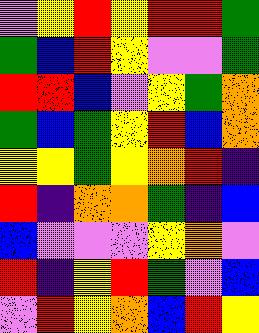[["violet", "yellow", "red", "yellow", "red", "red", "green"], ["green", "blue", "red", "yellow", "violet", "violet", "green"], ["red", "red", "blue", "violet", "yellow", "green", "orange"], ["green", "blue", "green", "yellow", "red", "blue", "orange"], ["yellow", "yellow", "green", "yellow", "orange", "red", "indigo"], ["red", "indigo", "orange", "orange", "green", "indigo", "blue"], ["blue", "violet", "violet", "violet", "yellow", "orange", "violet"], ["red", "indigo", "yellow", "red", "green", "violet", "blue"], ["violet", "red", "yellow", "orange", "blue", "red", "yellow"]]